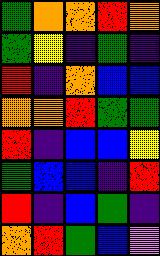[["green", "orange", "orange", "red", "orange"], ["green", "yellow", "indigo", "green", "indigo"], ["red", "indigo", "orange", "blue", "blue"], ["orange", "orange", "red", "green", "green"], ["red", "indigo", "blue", "blue", "yellow"], ["green", "blue", "blue", "indigo", "red"], ["red", "indigo", "blue", "green", "indigo"], ["orange", "red", "green", "blue", "violet"]]